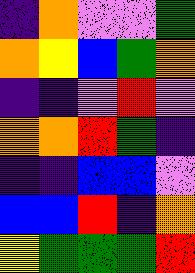[["indigo", "orange", "violet", "violet", "green"], ["orange", "yellow", "blue", "green", "orange"], ["indigo", "indigo", "violet", "red", "violet"], ["orange", "orange", "red", "green", "indigo"], ["indigo", "indigo", "blue", "blue", "violet"], ["blue", "blue", "red", "indigo", "orange"], ["yellow", "green", "green", "green", "red"]]